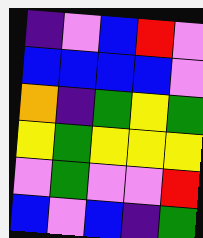[["indigo", "violet", "blue", "red", "violet"], ["blue", "blue", "blue", "blue", "violet"], ["orange", "indigo", "green", "yellow", "green"], ["yellow", "green", "yellow", "yellow", "yellow"], ["violet", "green", "violet", "violet", "red"], ["blue", "violet", "blue", "indigo", "green"]]